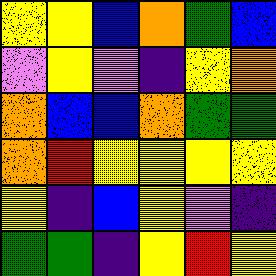[["yellow", "yellow", "blue", "orange", "green", "blue"], ["violet", "yellow", "violet", "indigo", "yellow", "orange"], ["orange", "blue", "blue", "orange", "green", "green"], ["orange", "red", "yellow", "yellow", "yellow", "yellow"], ["yellow", "indigo", "blue", "yellow", "violet", "indigo"], ["green", "green", "indigo", "yellow", "red", "yellow"]]